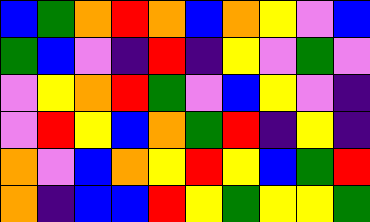[["blue", "green", "orange", "red", "orange", "blue", "orange", "yellow", "violet", "blue"], ["green", "blue", "violet", "indigo", "red", "indigo", "yellow", "violet", "green", "violet"], ["violet", "yellow", "orange", "red", "green", "violet", "blue", "yellow", "violet", "indigo"], ["violet", "red", "yellow", "blue", "orange", "green", "red", "indigo", "yellow", "indigo"], ["orange", "violet", "blue", "orange", "yellow", "red", "yellow", "blue", "green", "red"], ["orange", "indigo", "blue", "blue", "red", "yellow", "green", "yellow", "yellow", "green"]]